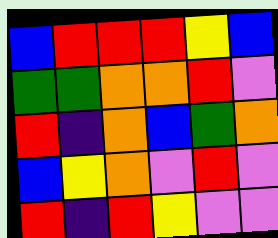[["blue", "red", "red", "red", "yellow", "blue"], ["green", "green", "orange", "orange", "red", "violet"], ["red", "indigo", "orange", "blue", "green", "orange"], ["blue", "yellow", "orange", "violet", "red", "violet"], ["red", "indigo", "red", "yellow", "violet", "violet"]]